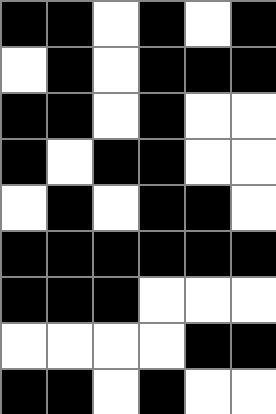[["black", "black", "white", "black", "white", "black"], ["white", "black", "white", "black", "black", "black"], ["black", "black", "white", "black", "white", "white"], ["black", "white", "black", "black", "white", "white"], ["white", "black", "white", "black", "black", "white"], ["black", "black", "black", "black", "black", "black"], ["black", "black", "black", "white", "white", "white"], ["white", "white", "white", "white", "black", "black"], ["black", "black", "white", "black", "white", "white"]]